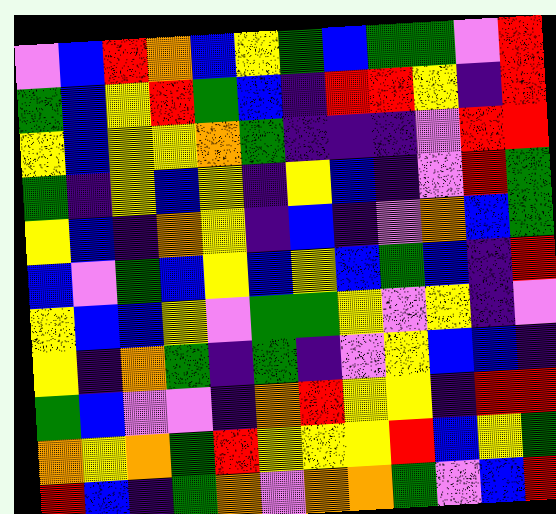[["violet", "blue", "red", "orange", "blue", "yellow", "green", "blue", "green", "green", "violet", "red"], ["green", "blue", "yellow", "red", "green", "blue", "indigo", "red", "red", "yellow", "indigo", "red"], ["yellow", "blue", "yellow", "yellow", "orange", "green", "indigo", "indigo", "indigo", "violet", "red", "red"], ["green", "indigo", "yellow", "blue", "yellow", "indigo", "yellow", "blue", "indigo", "violet", "red", "green"], ["yellow", "blue", "indigo", "orange", "yellow", "indigo", "blue", "indigo", "violet", "orange", "blue", "green"], ["blue", "violet", "green", "blue", "yellow", "blue", "yellow", "blue", "green", "blue", "indigo", "red"], ["yellow", "blue", "blue", "yellow", "violet", "green", "green", "yellow", "violet", "yellow", "indigo", "violet"], ["yellow", "indigo", "orange", "green", "indigo", "green", "indigo", "violet", "yellow", "blue", "blue", "indigo"], ["green", "blue", "violet", "violet", "indigo", "orange", "red", "yellow", "yellow", "indigo", "red", "red"], ["orange", "yellow", "orange", "green", "red", "yellow", "yellow", "yellow", "red", "blue", "yellow", "green"], ["red", "blue", "indigo", "green", "orange", "violet", "orange", "orange", "green", "violet", "blue", "red"]]